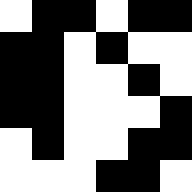[["white", "black", "black", "white", "black", "black"], ["black", "black", "white", "black", "white", "white"], ["black", "black", "white", "white", "black", "white"], ["black", "black", "white", "white", "white", "black"], ["white", "black", "white", "white", "black", "black"], ["white", "white", "white", "black", "black", "white"]]